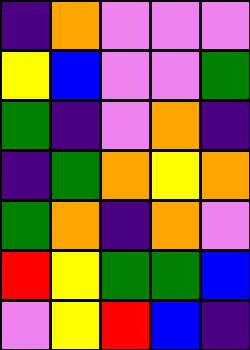[["indigo", "orange", "violet", "violet", "violet"], ["yellow", "blue", "violet", "violet", "green"], ["green", "indigo", "violet", "orange", "indigo"], ["indigo", "green", "orange", "yellow", "orange"], ["green", "orange", "indigo", "orange", "violet"], ["red", "yellow", "green", "green", "blue"], ["violet", "yellow", "red", "blue", "indigo"]]